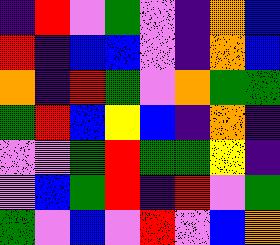[["indigo", "red", "violet", "green", "violet", "indigo", "orange", "blue"], ["red", "indigo", "blue", "blue", "violet", "indigo", "orange", "blue"], ["orange", "indigo", "red", "green", "violet", "orange", "green", "green"], ["green", "red", "blue", "yellow", "blue", "indigo", "orange", "indigo"], ["violet", "violet", "green", "red", "green", "green", "yellow", "indigo"], ["violet", "blue", "green", "red", "indigo", "red", "violet", "green"], ["green", "violet", "blue", "violet", "red", "violet", "blue", "orange"]]